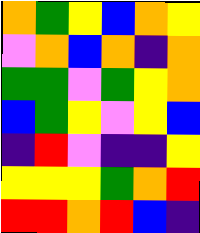[["orange", "green", "yellow", "blue", "orange", "yellow"], ["violet", "orange", "blue", "orange", "indigo", "orange"], ["green", "green", "violet", "green", "yellow", "orange"], ["blue", "green", "yellow", "violet", "yellow", "blue"], ["indigo", "red", "violet", "indigo", "indigo", "yellow"], ["yellow", "yellow", "yellow", "green", "orange", "red"], ["red", "red", "orange", "red", "blue", "indigo"]]